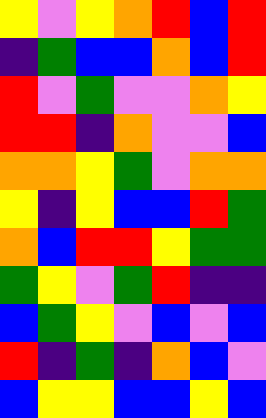[["yellow", "violet", "yellow", "orange", "red", "blue", "red"], ["indigo", "green", "blue", "blue", "orange", "blue", "red"], ["red", "violet", "green", "violet", "violet", "orange", "yellow"], ["red", "red", "indigo", "orange", "violet", "violet", "blue"], ["orange", "orange", "yellow", "green", "violet", "orange", "orange"], ["yellow", "indigo", "yellow", "blue", "blue", "red", "green"], ["orange", "blue", "red", "red", "yellow", "green", "green"], ["green", "yellow", "violet", "green", "red", "indigo", "indigo"], ["blue", "green", "yellow", "violet", "blue", "violet", "blue"], ["red", "indigo", "green", "indigo", "orange", "blue", "violet"], ["blue", "yellow", "yellow", "blue", "blue", "yellow", "blue"]]